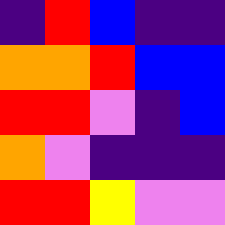[["indigo", "red", "blue", "indigo", "indigo"], ["orange", "orange", "red", "blue", "blue"], ["red", "red", "violet", "indigo", "blue"], ["orange", "violet", "indigo", "indigo", "indigo"], ["red", "red", "yellow", "violet", "violet"]]